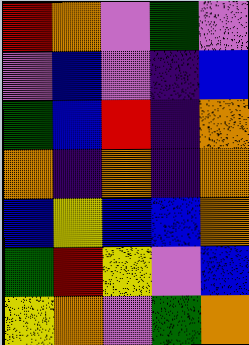[["red", "orange", "violet", "green", "violet"], ["violet", "blue", "violet", "indigo", "blue"], ["green", "blue", "red", "indigo", "orange"], ["orange", "indigo", "orange", "indigo", "orange"], ["blue", "yellow", "blue", "blue", "orange"], ["green", "red", "yellow", "violet", "blue"], ["yellow", "orange", "violet", "green", "orange"]]